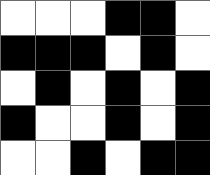[["white", "white", "white", "black", "black", "white"], ["black", "black", "black", "white", "black", "white"], ["white", "black", "white", "black", "white", "black"], ["black", "white", "white", "black", "white", "black"], ["white", "white", "black", "white", "black", "black"]]